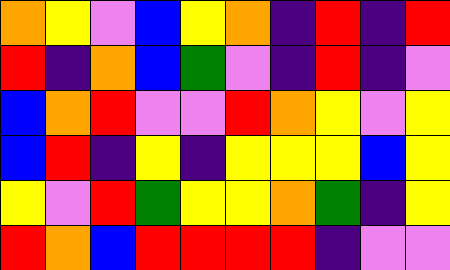[["orange", "yellow", "violet", "blue", "yellow", "orange", "indigo", "red", "indigo", "red"], ["red", "indigo", "orange", "blue", "green", "violet", "indigo", "red", "indigo", "violet"], ["blue", "orange", "red", "violet", "violet", "red", "orange", "yellow", "violet", "yellow"], ["blue", "red", "indigo", "yellow", "indigo", "yellow", "yellow", "yellow", "blue", "yellow"], ["yellow", "violet", "red", "green", "yellow", "yellow", "orange", "green", "indigo", "yellow"], ["red", "orange", "blue", "red", "red", "red", "red", "indigo", "violet", "violet"]]